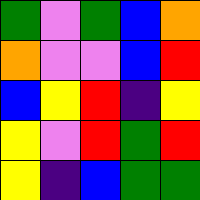[["green", "violet", "green", "blue", "orange"], ["orange", "violet", "violet", "blue", "red"], ["blue", "yellow", "red", "indigo", "yellow"], ["yellow", "violet", "red", "green", "red"], ["yellow", "indigo", "blue", "green", "green"]]